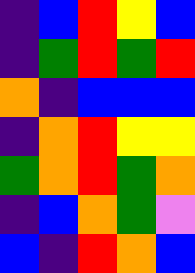[["indigo", "blue", "red", "yellow", "blue"], ["indigo", "green", "red", "green", "red"], ["orange", "indigo", "blue", "blue", "blue"], ["indigo", "orange", "red", "yellow", "yellow"], ["green", "orange", "red", "green", "orange"], ["indigo", "blue", "orange", "green", "violet"], ["blue", "indigo", "red", "orange", "blue"]]